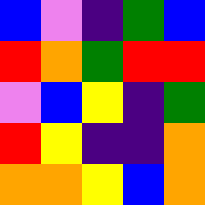[["blue", "violet", "indigo", "green", "blue"], ["red", "orange", "green", "red", "red"], ["violet", "blue", "yellow", "indigo", "green"], ["red", "yellow", "indigo", "indigo", "orange"], ["orange", "orange", "yellow", "blue", "orange"]]